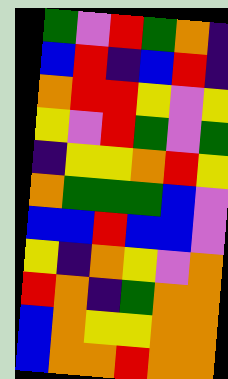[["green", "violet", "red", "green", "orange", "indigo"], ["blue", "red", "indigo", "blue", "red", "indigo"], ["orange", "red", "red", "yellow", "violet", "yellow"], ["yellow", "violet", "red", "green", "violet", "green"], ["indigo", "yellow", "yellow", "orange", "red", "yellow"], ["orange", "green", "green", "green", "blue", "violet"], ["blue", "blue", "red", "blue", "blue", "violet"], ["yellow", "indigo", "orange", "yellow", "violet", "orange"], ["red", "orange", "indigo", "green", "orange", "orange"], ["blue", "orange", "yellow", "yellow", "orange", "orange"], ["blue", "orange", "orange", "red", "orange", "orange"]]